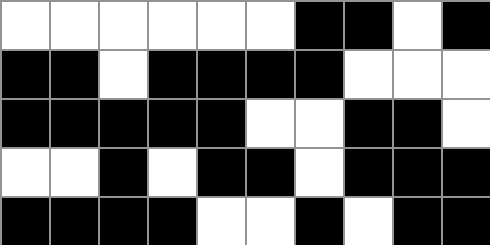[["white", "white", "white", "white", "white", "white", "black", "black", "white", "black"], ["black", "black", "white", "black", "black", "black", "black", "white", "white", "white"], ["black", "black", "black", "black", "black", "white", "white", "black", "black", "white"], ["white", "white", "black", "white", "black", "black", "white", "black", "black", "black"], ["black", "black", "black", "black", "white", "white", "black", "white", "black", "black"]]